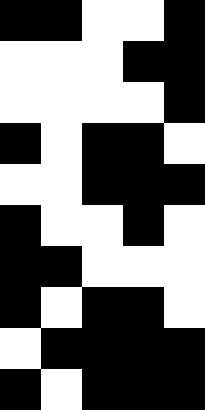[["black", "black", "white", "white", "black"], ["white", "white", "white", "black", "black"], ["white", "white", "white", "white", "black"], ["black", "white", "black", "black", "white"], ["white", "white", "black", "black", "black"], ["black", "white", "white", "black", "white"], ["black", "black", "white", "white", "white"], ["black", "white", "black", "black", "white"], ["white", "black", "black", "black", "black"], ["black", "white", "black", "black", "black"]]